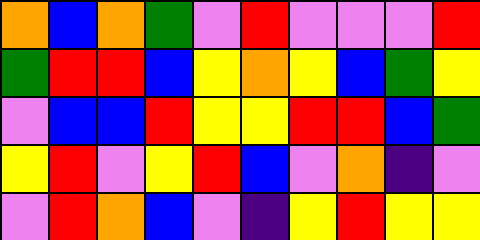[["orange", "blue", "orange", "green", "violet", "red", "violet", "violet", "violet", "red"], ["green", "red", "red", "blue", "yellow", "orange", "yellow", "blue", "green", "yellow"], ["violet", "blue", "blue", "red", "yellow", "yellow", "red", "red", "blue", "green"], ["yellow", "red", "violet", "yellow", "red", "blue", "violet", "orange", "indigo", "violet"], ["violet", "red", "orange", "blue", "violet", "indigo", "yellow", "red", "yellow", "yellow"]]